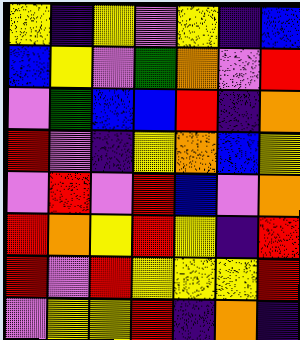[["yellow", "indigo", "yellow", "violet", "yellow", "indigo", "blue"], ["blue", "yellow", "violet", "green", "orange", "violet", "red"], ["violet", "green", "blue", "blue", "red", "indigo", "orange"], ["red", "violet", "indigo", "yellow", "orange", "blue", "yellow"], ["violet", "red", "violet", "red", "blue", "violet", "orange"], ["red", "orange", "yellow", "red", "yellow", "indigo", "red"], ["red", "violet", "red", "yellow", "yellow", "yellow", "red"], ["violet", "yellow", "yellow", "red", "indigo", "orange", "indigo"]]